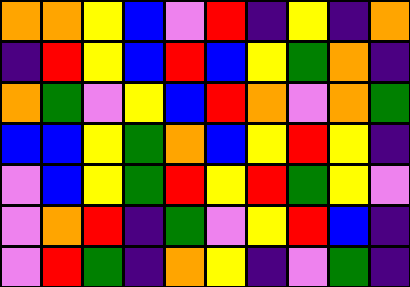[["orange", "orange", "yellow", "blue", "violet", "red", "indigo", "yellow", "indigo", "orange"], ["indigo", "red", "yellow", "blue", "red", "blue", "yellow", "green", "orange", "indigo"], ["orange", "green", "violet", "yellow", "blue", "red", "orange", "violet", "orange", "green"], ["blue", "blue", "yellow", "green", "orange", "blue", "yellow", "red", "yellow", "indigo"], ["violet", "blue", "yellow", "green", "red", "yellow", "red", "green", "yellow", "violet"], ["violet", "orange", "red", "indigo", "green", "violet", "yellow", "red", "blue", "indigo"], ["violet", "red", "green", "indigo", "orange", "yellow", "indigo", "violet", "green", "indigo"]]